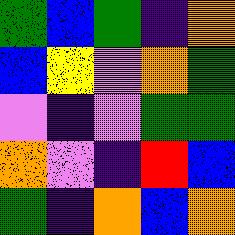[["green", "blue", "green", "indigo", "orange"], ["blue", "yellow", "violet", "orange", "green"], ["violet", "indigo", "violet", "green", "green"], ["orange", "violet", "indigo", "red", "blue"], ["green", "indigo", "orange", "blue", "orange"]]